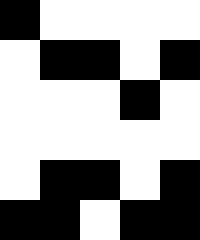[["black", "white", "white", "white", "white"], ["white", "black", "black", "white", "black"], ["white", "white", "white", "black", "white"], ["white", "white", "white", "white", "white"], ["white", "black", "black", "white", "black"], ["black", "black", "white", "black", "black"]]